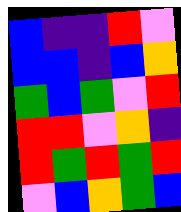[["blue", "indigo", "indigo", "red", "violet"], ["blue", "blue", "indigo", "blue", "orange"], ["green", "blue", "green", "violet", "red"], ["red", "red", "violet", "orange", "indigo"], ["red", "green", "red", "green", "red"], ["violet", "blue", "orange", "green", "blue"]]